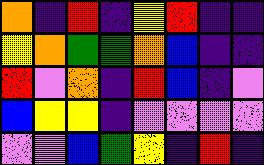[["orange", "indigo", "red", "indigo", "yellow", "red", "indigo", "indigo"], ["yellow", "orange", "green", "green", "orange", "blue", "indigo", "indigo"], ["red", "violet", "orange", "indigo", "red", "blue", "indigo", "violet"], ["blue", "yellow", "yellow", "indigo", "violet", "violet", "violet", "violet"], ["violet", "violet", "blue", "green", "yellow", "indigo", "red", "indigo"]]